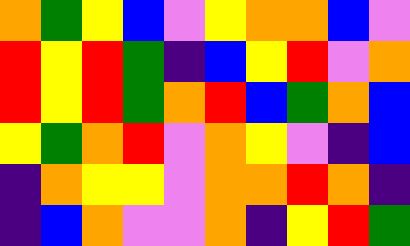[["orange", "green", "yellow", "blue", "violet", "yellow", "orange", "orange", "blue", "violet"], ["red", "yellow", "red", "green", "indigo", "blue", "yellow", "red", "violet", "orange"], ["red", "yellow", "red", "green", "orange", "red", "blue", "green", "orange", "blue"], ["yellow", "green", "orange", "red", "violet", "orange", "yellow", "violet", "indigo", "blue"], ["indigo", "orange", "yellow", "yellow", "violet", "orange", "orange", "red", "orange", "indigo"], ["indigo", "blue", "orange", "violet", "violet", "orange", "indigo", "yellow", "red", "green"]]